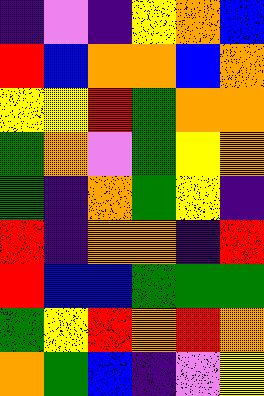[["indigo", "violet", "indigo", "yellow", "orange", "blue"], ["red", "blue", "orange", "orange", "blue", "orange"], ["yellow", "yellow", "red", "green", "orange", "orange"], ["green", "orange", "violet", "green", "yellow", "orange"], ["green", "indigo", "orange", "green", "yellow", "indigo"], ["red", "indigo", "orange", "orange", "indigo", "red"], ["red", "blue", "blue", "green", "green", "green"], ["green", "yellow", "red", "orange", "red", "orange"], ["orange", "green", "blue", "indigo", "violet", "yellow"]]